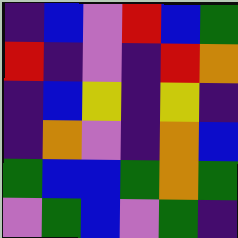[["indigo", "blue", "violet", "red", "blue", "green"], ["red", "indigo", "violet", "indigo", "red", "orange"], ["indigo", "blue", "yellow", "indigo", "yellow", "indigo"], ["indigo", "orange", "violet", "indigo", "orange", "blue"], ["green", "blue", "blue", "green", "orange", "green"], ["violet", "green", "blue", "violet", "green", "indigo"]]